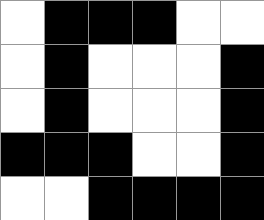[["white", "black", "black", "black", "white", "white"], ["white", "black", "white", "white", "white", "black"], ["white", "black", "white", "white", "white", "black"], ["black", "black", "black", "white", "white", "black"], ["white", "white", "black", "black", "black", "black"]]